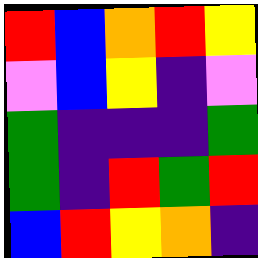[["red", "blue", "orange", "red", "yellow"], ["violet", "blue", "yellow", "indigo", "violet"], ["green", "indigo", "indigo", "indigo", "green"], ["green", "indigo", "red", "green", "red"], ["blue", "red", "yellow", "orange", "indigo"]]